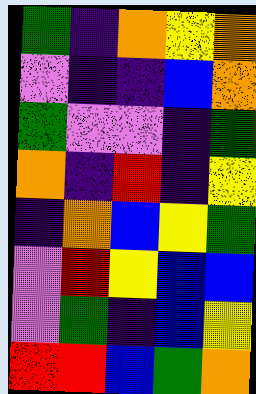[["green", "indigo", "orange", "yellow", "orange"], ["violet", "indigo", "indigo", "blue", "orange"], ["green", "violet", "violet", "indigo", "green"], ["orange", "indigo", "red", "indigo", "yellow"], ["indigo", "orange", "blue", "yellow", "green"], ["violet", "red", "yellow", "blue", "blue"], ["violet", "green", "indigo", "blue", "yellow"], ["red", "red", "blue", "green", "orange"]]